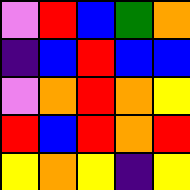[["violet", "red", "blue", "green", "orange"], ["indigo", "blue", "red", "blue", "blue"], ["violet", "orange", "red", "orange", "yellow"], ["red", "blue", "red", "orange", "red"], ["yellow", "orange", "yellow", "indigo", "yellow"]]